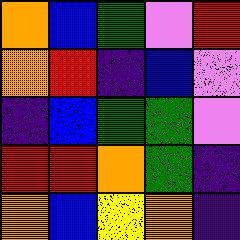[["orange", "blue", "green", "violet", "red"], ["orange", "red", "indigo", "blue", "violet"], ["indigo", "blue", "green", "green", "violet"], ["red", "red", "orange", "green", "indigo"], ["orange", "blue", "yellow", "orange", "indigo"]]